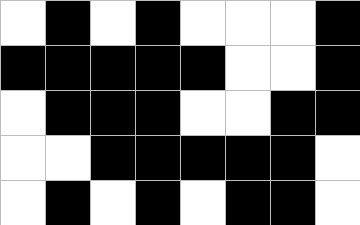[["white", "black", "white", "black", "white", "white", "white", "black"], ["black", "black", "black", "black", "black", "white", "white", "black"], ["white", "black", "black", "black", "white", "white", "black", "black"], ["white", "white", "black", "black", "black", "black", "black", "white"], ["white", "black", "white", "black", "white", "black", "black", "white"]]